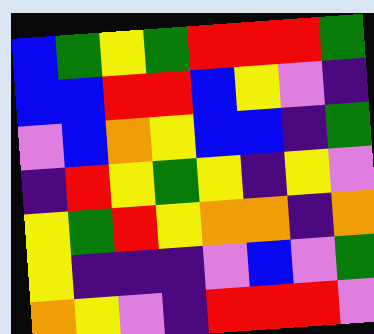[["blue", "green", "yellow", "green", "red", "red", "red", "green"], ["blue", "blue", "red", "red", "blue", "yellow", "violet", "indigo"], ["violet", "blue", "orange", "yellow", "blue", "blue", "indigo", "green"], ["indigo", "red", "yellow", "green", "yellow", "indigo", "yellow", "violet"], ["yellow", "green", "red", "yellow", "orange", "orange", "indigo", "orange"], ["yellow", "indigo", "indigo", "indigo", "violet", "blue", "violet", "green"], ["orange", "yellow", "violet", "indigo", "red", "red", "red", "violet"]]